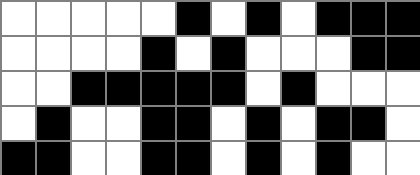[["white", "white", "white", "white", "white", "black", "white", "black", "white", "black", "black", "black"], ["white", "white", "white", "white", "black", "white", "black", "white", "white", "white", "black", "black"], ["white", "white", "black", "black", "black", "black", "black", "white", "black", "white", "white", "white"], ["white", "black", "white", "white", "black", "black", "white", "black", "white", "black", "black", "white"], ["black", "black", "white", "white", "black", "black", "white", "black", "white", "black", "white", "white"]]